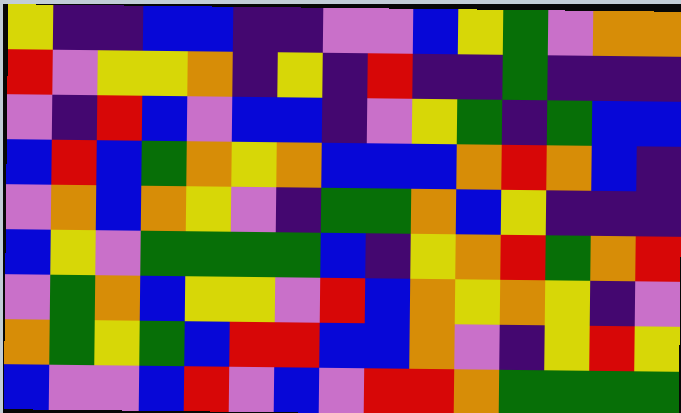[["yellow", "indigo", "indigo", "blue", "blue", "indigo", "indigo", "violet", "violet", "blue", "yellow", "green", "violet", "orange", "orange"], ["red", "violet", "yellow", "yellow", "orange", "indigo", "yellow", "indigo", "red", "indigo", "indigo", "green", "indigo", "indigo", "indigo"], ["violet", "indigo", "red", "blue", "violet", "blue", "blue", "indigo", "violet", "yellow", "green", "indigo", "green", "blue", "blue"], ["blue", "red", "blue", "green", "orange", "yellow", "orange", "blue", "blue", "blue", "orange", "red", "orange", "blue", "indigo"], ["violet", "orange", "blue", "orange", "yellow", "violet", "indigo", "green", "green", "orange", "blue", "yellow", "indigo", "indigo", "indigo"], ["blue", "yellow", "violet", "green", "green", "green", "green", "blue", "indigo", "yellow", "orange", "red", "green", "orange", "red"], ["violet", "green", "orange", "blue", "yellow", "yellow", "violet", "red", "blue", "orange", "yellow", "orange", "yellow", "indigo", "violet"], ["orange", "green", "yellow", "green", "blue", "red", "red", "blue", "blue", "orange", "violet", "indigo", "yellow", "red", "yellow"], ["blue", "violet", "violet", "blue", "red", "violet", "blue", "violet", "red", "red", "orange", "green", "green", "green", "green"]]